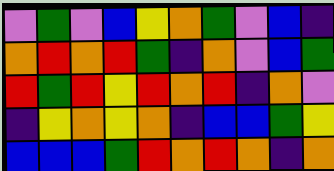[["violet", "green", "violet", "blue", "yellow", "orange", "green", "violet", "blue", "indigo"], ["orange", "red", "orange", "red", "green", "indigo", "orange", "violet", "blue", "green"], ["red", "green", "red", "yellow", "red", "orange", "red", "indigo", "orange", "violet"], ["indigo", "yellow", "orange", "yellow", "orange", "indigo", "blue", "blue", "green", "yellow"], ["blue", "blue", "blue", "green", "red", "orange", "red", "orange", "indigo", "orange"]]